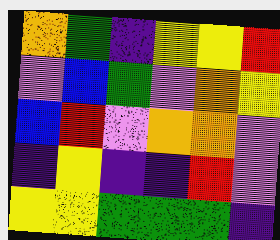[["orange", "green", "indigo", "yellow", "yellow", "red"], ["violet", "blue", "green", "violet", "orange", "yellow"], ["blue", "red", "violet", "orange", "orange", "violet"], ["indigo", "yellow", "indigo", "indigo", "red", "violet"], ["yellow", "yellow", "green", "green", "green", "indigo"]]